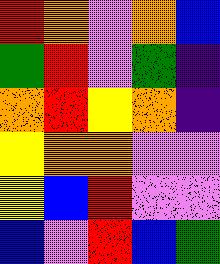[["red", "orange", "violet", "orange", "blue"], ["green", "red", "violet", "green", "indigo"], ["orange", "red", "yellow", "orange", "indigo"], ["yellow", "orange", "orange", "violet", "violet"], ["yellow", "blue", "red", "violet", "violet"], ["blue", "violet", "red", "blue", "green"]]